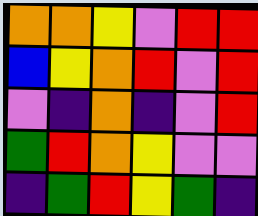[["orange", "orange", "yellow", "violet", "red", "red"], ["blue", "yellow", "orange", "red", "violet", "red"], ["violet", "indigo", "orange", "indigo", "violet", "red"], ["green", "red", "orange", "yellow", "violet", "violet"], ["indigo", "green", "red", "yellow", "green", "indigo"]]